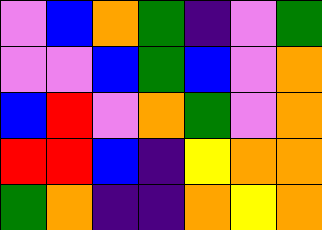[["violet", "blue", "orange", "green", "indigo", "violet", "green"], ["violet", "violet", "blue", "green", "blue", "violet", "orange"], ["blue", "red", "violet", "orange", "green", "violet", "orange"], ["red", "red", "blue", "indigo", "yellow", "orange", "orange"], ["green", "orange", "indigo", "indigo", "orange", "yellow", "orange"]]